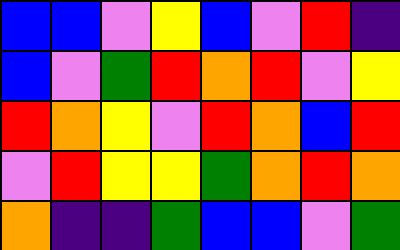[["blue", "blue", "violet", "yellow", "blue", "violet", "red", "indigo"], ["blue", "violet", "green", "red", "orange", "red", "violet", "yellow"], ["red", "orange", "yellow", "violet", "red", "orange", "blue", "red"], ["violet", "red", "yellow", "yellow", "green", "orange", "red", "orange"], ["orange", "indigo", "indigo", "green", "blue", "blue", "violet", "green"]]